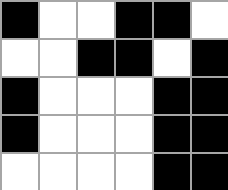[["black", "white", "white", "black", "black", "white"], ["white", "white", "black", "black", "white", "black"], ["black", "white", "white", "white", "black", "black"], ["black", "white", "white", "white", "black", "black"], ["white", "white", "white", "white", "black", "black"]]